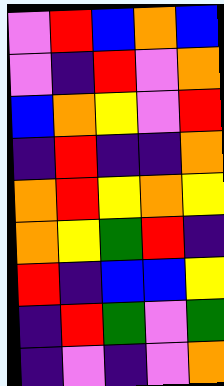[["violet", "red", "blue", "orange", "blue"], ["violet", "indigo", "red", "violet", "orange"], ["blue", "orange", "yellow", "violet", "red"], ["indigo", "red", "indigo", "indigo", "orange"], ["orange", "red", "yellow", "orange", "yellow"], ["orange", "yellow", "green", "red", "indigo"], ["red", "indigo", "blue", "blue", "yellow"], ["indigo", "red", "green", "violet", "green"], ["indigo", "violet", "indigo", "violet", "orange"]]